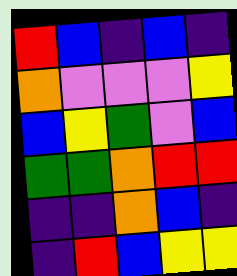[["red", "blue", "indigo", "blue", "indigo"], ["orange", "violet", "violet", "violet", "yellow"], ["blue", "yellow", "green", "violet", "blue"], ["green", "green", "orange", "red", "red"], ["indigo", "indigo", "orange", "blue", "indigo"], ["indigo", "red", "blue", "yellow", "yellow"]]